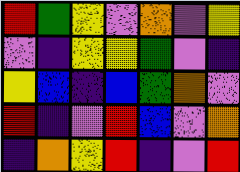[["red", "green", "yellow", "violet", "orange", "violet", "yellow"], ["violet", "indigo", "yellow", "yellow", "green", "violet", "indigo"], ["yellow", "blue", "indigo", "blue", "green", "orange", "violet"], ["red", "indigo", "violet", "red", "blue", "violet", "orange"], ["indigo", "orange", "yellow", "red", "indigo", "violet", "red"]]